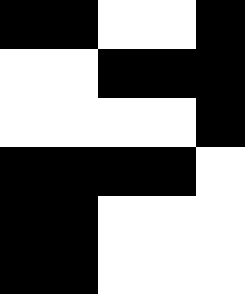[["black", "black", "white", "white", "black"], ["white", "white", "black", "black", "black"], ["white", "white", "white", "white", "black"], ["black", "black", "black", "black", "white"], ["black", "black", "white", "white", "white"], ["black", "black", "white", "white", "white"]]